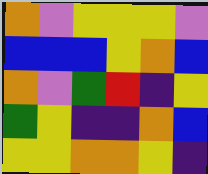[["orange", "violet", "yellow", "yellow", "yellow", "violet"], ["blue", "blue", "blue", "yellow", "orange", "blue"], ["orange", "violet", "green", "red", "indigo", "yellow"], ["green", "yellow", "indigo", "indigo", "orange", "blue"], ["yellow", "yellow", "orange", "orange", "yellow", "indigo"]]